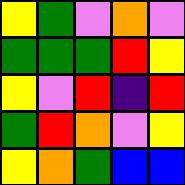[["yellow", "green", "violet", "orange", "violet"], ["green", "green", "green", "red", "yellow"], ["yellow", "violet", "red", "indigo", "red"], ["green", "red", "orange", "violet", "yellow"], ["yellow", "orange", "green", "blue", "blue"]]